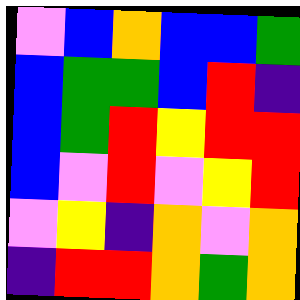[["violet", "blue", "orange", "blue", "blue", "green"], ["blue", "green", "green", "blue", "red", "indigo"], ["blue", "green", "red", "yellow", "red", "red"], ["blue", "violet", "red", "violet", "yellow", "red"], ["violet", "yellow", "indigo", "orange", "violet", "orange"], ["indigo", "red", "red", "orange", "green", "orange"]]